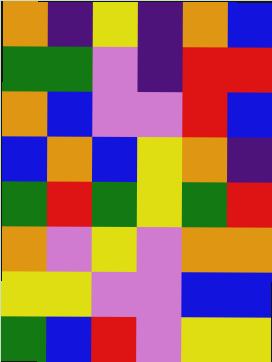[["orange", "indigo", "yellow", "indigo", "orange", "blue"], ["green", "green", "violet", "indigo", "red", "red"], ["orange", "blue", "violet", "violet", "red", "blue"], ["blue", "orange", "blue", "yellow", "orange", "indigo"], ["green", "red", "green", "yellow", "green", "red"], ["orange", "violet", "yellow", "violet", "orange", "orange"], ["yellow", "yellow", "violet", "violet", "blue", "blue"], ["green", "blue", "red", "violet", "yellow", "yellow"]]